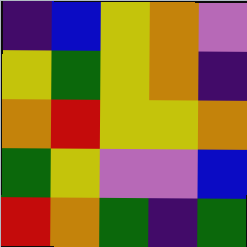[["indigo", "blue", "yellow", "orange", "violet"], ["yellow", "green", "yellow", "orange", "indigo"], ["orange", "red", "yellow", "yellow", "orange"], ["green", "yellow", "violet", "violet", "blue"], ["red", "orange", "green", "indigo", "green"]]